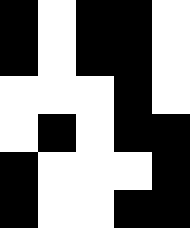[["black", "white", "black", "black", "white"], ["black", "white", "black", "black", "white"], ["white", "white", "white", "black", "white"], ["white", "black", "white", "black", "black"], ["black", "white", "white", "white", "black"], ["black", "white", "white", "black", "black"]]